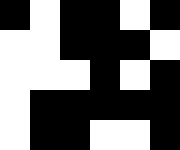[["black", "white", "black", "black", "white", "black"], ["white", "white", "black", "black", "black", "white"], ["white", "white", "white", "black", "white", "black"], ["white", "black", "black", "black", "black", "black"], ["white", "black", "black", "white", "white", "black"]]